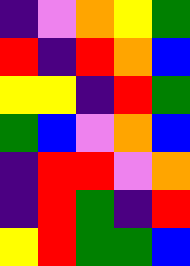[["indigo", "violet", "orange", "yellow", "green"], ["red", "indigo", "red", "orange", "blue"], ["yellow", "yellow", "indigo", "red", "green"], ["green", "blue", "violet", "orange", "blue"], ["indigo", "red", "red", "violet", "orange"], ["indigo", "red", "green", "indigo", "red"], ["yellow", "red", "green", "green", "blue"]]